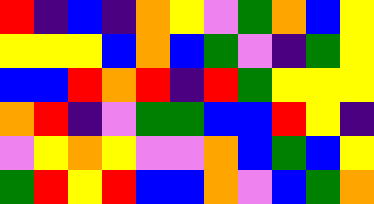[["red", "indigo", "blue", "indigo", "orange", "yellow", "violet", "green", "orange", "blue", "yellow"], ["yellow", "yellow", "yellow", "blue", "orange", "blue", "green", "violet", "indigo", "green", "yellow"], ["blue", "blue", "red", "orange", "red", "indigo", "red", "green", "yellow", "yellow", "yellow"], ["orange", "red", "indigo", "violet", "green", "green", "blue", "blue", "red", "yellow", "indigo"], ["violet", "yellow", "orange", "yellow", "violet", "violet", "orange", "blue", "green", "blue", "yellow"], ["green", "red", "yellow", "red", "blue", "blue", "orange", "violet", "blue", "green", "orange"]]